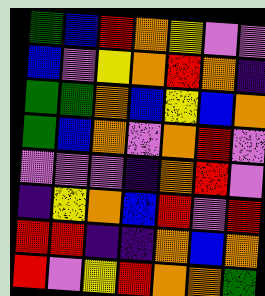[["green", "blue", "red", "orange", "yellow", "violet", "violet"], ["blue", "violet", "yellow", "orange", "red", "orange", "indigo"], ["green", "green", "orange", "blue", "yellow", "blue", "orange"], ["green", "blue", "orange", "violet", "orange", "red", "violet"], ["violet", "violet", "violet", "indigo", "orange", "red", "violet"], ["indigo", "yellow", "orange", "blue", "red", "violet", "red"], ["red", "red", "indigo", "indigo", "orange", "blue", "orange"], ["red", "violet", "yellow", "red", "orange", "orange", "green"]]